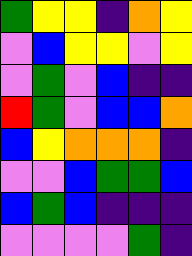[["green", "yellow", "yellow", "indigo", "orange", "yellow"], ["violet", "blue", "yellow", "yellow", "violet", "yellow"], ["violet", "green", "violet", "blue", "indigo", "indigo"], ["red", "green", "violet", "blue", "blue", "orange"], ["blue", "yellow", "orange", "orange", "orange", "indigo"], ["violet", "violet", "blue", "green", "green", "blue"], ["blue", "green", "blue", "indigo", "indigo", "indigo"], ["violet", "violet", "violet", "violet", "green", "indigo"]]